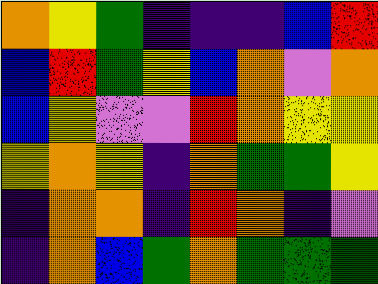[["orange", "yellow", "green", "indigo", "indigo", "indigo", "blue", "red"], ["blue", "red", "green", "yellow", "blue", "orange", "violet", "orange"], ["blue", "yellow", "violet", "violet", "red", "orange", "yellow", "yellow"], ["yellow", "orange", "yellow", "indigo", "orange", "green", "green", "yellow"], ["indigo", "orange", "orange", "indigo", "red", "orange", "indigo", "violet"], ["indigo", "orange", "blue", "green", "orange", "green", "green", "green"]]